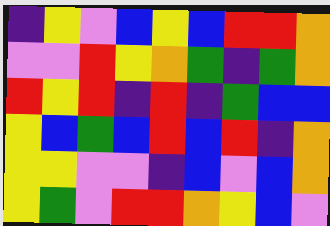[["indigo", "yellow", "violet", "blue", "yellow", "blue", "red", "red", "orange"], ["violet", "violet", "red", "yellow", "orange", "green", "indigo", "green", "orange"], ["red", "yellow", "red", "indigo", "red", "indigo", "green", "blue", "blue"], ["yellow", "blue", "green", "blue", "red", "blue", "red", "indigo", "orange"], ["yellow", "yellow", "violet", "violet", "indigo", "blue", "violet", "blue", "orange"], ["yellow", "green", "violet", "red", "red", "orange", "yellow", "blue", "violet"]]